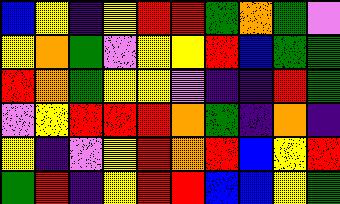[["blue", "yellow", "indigo", "yellow", "red", "red", "green", "orange", "green", "violet"], ["yellow", "orange", "green", "violet", "yellow", "yellow", "red", "blue", "green", "green"], ["red", "orange", "green", "yellow", "yellow", "violet", "indigo", "indigo", "red", "green"], ["violet", "yellow", "red", "red", "red", "orange", "green", "indigo", "orange", "indigo"], ["yellow", "indigo", "violet", "yellow", "red", "orange", "red", "blue", "yellow", "red"], ["green", "red", "indigo", "yellow", "red", "red", "blue", "blue", "yellow", "green"]]